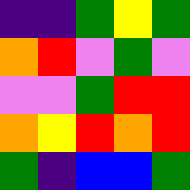[["indigo", "indigo", "green", "yellow", "green"], ["orange", "red", "violet", "green", "violet"], ["violet", "violet", "green", "red", "red"], ["orange", "yellow", "red", "orange", "red"], ["green", "indigo", "blue", "blue", "green"]]